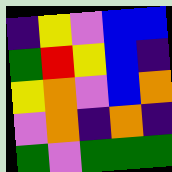[["indigo", "yellow", "violet", "blue", "blue"], ["green", "red", "yellow", "blue", "indigo"], ["yellow", "orange", "violet", "blue", "orange"], ["violet", "orange", "indigo", "orange", "indigo"], ["green", "violet", "green", "green", "green"]]